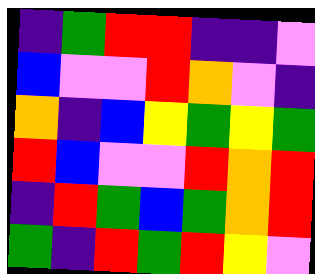[["indigo", "green", "red", "red", "indigo", "indigo", "violet"], ["blue", "violet", "violet", "red", "orange", "violet", "indigo"], ["orange", "indigo", "blue", "yellow", "green", "yellow", "green"], ["red", "blue", "violet", "violet", "red", "orange", "red"], ["indigo", "red", "green", "blue", "green", "orange", "red"], ["green", "indigo", "red", "green", "red", "yellow", "violet"]]